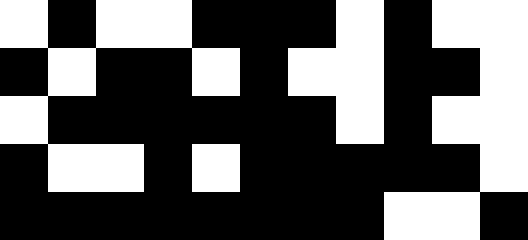[["white", "black", "white", "white", "black", "black", "black", "white", "black", "white", "white"], ["black", "white", "black", "black", "white", "black", "white", "white", "black", "black", "white"], ["white", "black", "black", "black", "black", "black", "black", "white", "black", "white", "white"], ["black", "white", "white", "black", "white", "black", "black", "black", "black", "black", "white"], ["black", "black", "black", "black", "black", "black", "black", "black", "white", "white", "black"]]